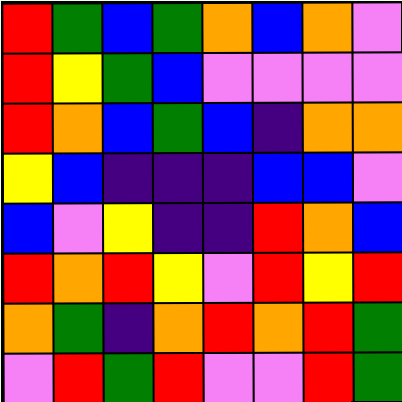[["red", "green", "blue", "green", "orange", "blue", "orange", "violet"], ["red", "yellow", "green", "blue", "violet", "violet", "violet", "violet"], ["red", "orange", "blue", "green", "blue", "indigo", "orange", "orange"], ["yellow", "blue", "indigo", "indigo", "indigo", "blue", "blue", "violet"], ["blue", "violet", "yellow", "indigo", "indigo", "red", "orange", "blue"], ["red", "orange", "red", "yellow", "violet", "red", "yellow", "red"], ["orange", "green", "indigo", "orange", "red", "orange", "red", "green"], ["violet", "red", "green", "red", "violet", "violet", "red", "green"]]